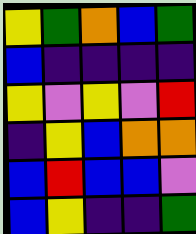[["yellow", "green", "orange", "blue", "green"], ["blue", "indigo", "indigo", "indigo", "indigo"], ["yellow", "violet", "yellow", "violet", "red"], ["indigo", "yellow", "blue", "orange", "orange"], ["blue", "red", "blue", "blue", "violet"], ["blue", "yellow", "indigo", "indigo", "green"]]